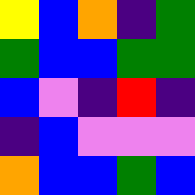[["yellow", "blue", "orange", "indigo", "green"], ["green", "blue", "blue", "green", "green"], ["blue", "violet", "indigo", "red", "indigo"], ["indigo", "blue", "violet", "violet", "violet"], ["orange", "blue", "blue", "green", "blue"]]